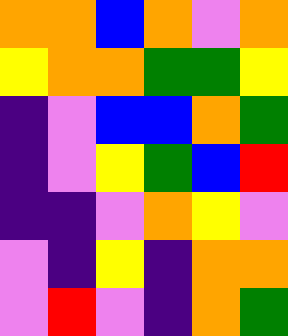[["orange", "orange", "blue", "orange", "violet", "orange"], ["yellow", "orange", "orange", "green", "green", "yellow"], ["indigo", "violet", "blue", "blue", "orange", "green"], ["indigo", "violet", "yellow", "green", "blue", "red"], ["indigo", "indigo", "violet", "orange", "yellow", "violet"], ["violet", "indigo", "yellow", "indigo", "orange", "orange"], ["violet", "red", "violet", "indigo", "orange", "green"]]